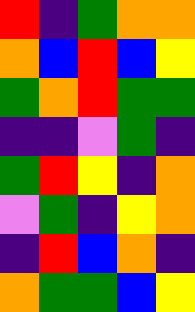[["red", "indigo", "green", "orange", "orange"], ["orange", "blue", "red", "blue", "yellow"], ["green", "orange", "red", "green", "green"], ["indigo", "indigo", "violet", "green", "indigo"], ["green", "red", "yellow", "indigo", "orange"], ["violet", "green", "indigo", "yellow", "orange"], ["indigo", "red", "blue", "orange", "indigo"], ["orange", "green", "green", "blue", "yellow"]]